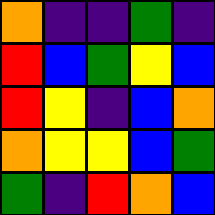[["orange", "indigo", "indigo", "green", "indigo"], ["red", "blue", "green", "yellow", "blue"], ["red", "yellow", "indigo", "blue", "orange"], ["orange", "yellow", "yellow", "blue", "green"], ["green", "indigo", "red", "orange", "blue"]]